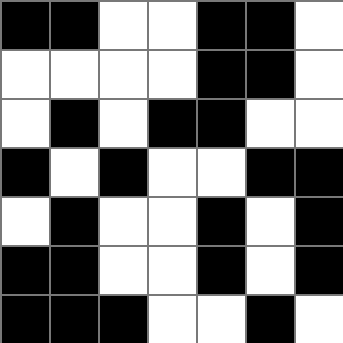[["black", "black", "white", "white", "black", "black", "white"], ["white", "white", "white", "white", "black", "black", "white"], ["white", "black", "white", "black", "black", "white", "white"], ["black", "white", "black", "white", "white", "black", "black"], ["white", "black", "white", "white", "black", "white", "black"], ["black", "black", "white", "white", "black", "white", "black"], ["black", "black", "black", "white", "white", "black", "white"]]